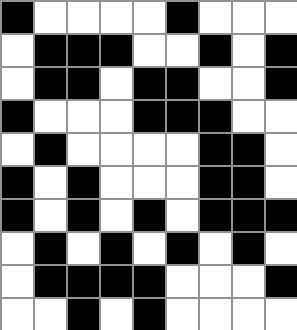[["black", "white", "white", "white", "white", "black", "white", "white", "white"], ["white", "black", "black", "black", "white", "white", "black", "white", "black"], ["white", "black", "black", "white", "black", "black", "white", "white", "black"], ["black", "white", "white", "white", "black", "black", "black", "white", "white"], ["white", "black", "white", "white", "white", "white", "black", "black", "white"], ["black", "white", "black", "white", "white", "white", "black", "black", "white"], ["black", "white", "black", "white", "black", "white", "black", "black", "black"], ["white", "black", "white", "black", "white", "black", "white", "black", "white"], ["white", "black", "black", "black", "black", "white", "white", "white", "black"], ["white", "white", "black", "white", "black", "white", "white", "white", "white"]]